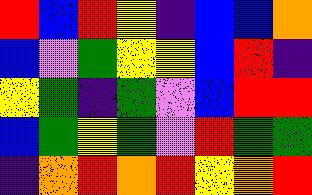[["red", "blue", "red", "yellow", "indigo", "blue", "blue", "orange"], ["blue", "violet", "green", "yellow", "yellow", "blue", "red", "indigo"], ["yellow", "green", "indigo", "green", "violet", "blue", "red", "red"], ["blue", "green", "yellow", "green", "violet", "red", "green", "green"], ["indigo", "orange", "red", "orange", "red", "yellow", "orange", "red"]]